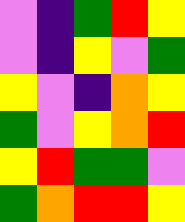[["violet", "indigo", "green", "red", "yellow"], ["violet", "indigo", "yellow", "violet", "green"], ["yellow", "violet", "indigo", "orange", "yellow"], ["green", "violet", "yellow", "orange", "red"], ["yellow", "red", "green", "green", "violet"], ["green", "orange", "red", "red", "yellow"]]